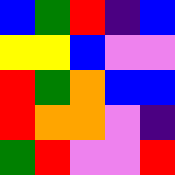[["blue", "green", "red", "indigo", "blue"], ["yellow", "yellow", "blue", "violet", "violet"], ["red", "green", "orange", "blue", "blue"], ["red", "orange", "orange", "violet", "indigo"], ["green", "red", "violet", "violet", "red"]]